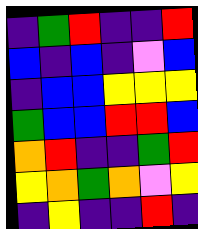[["indigo", "green", "red", "indigo", "indigo", "red"], ["blue", "indigo", "blue", "indigo", "violet", "blue"], ["indigo", "blue", "blue", "yellow", "yellow", "yellow"], ["green", "blue", "blue", "red", "red", "blue"], ["orange", "red", "indigo", "indigo", "green", "red"], ["yellow", "orange", "green", "orange", "violet", "yellow"], ["indigo", "yellow", "indigo", "indigo", "red", "indigo"]]